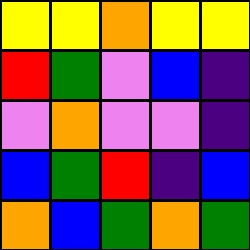[["yellow", "yellow", "orange", "yellow", "yellow"], ["red", "green", "violet", "blue", "indigo"], ["violet", "orange", "violet", "violet", "indigo"], ["blue", "green", "red", "indigo", "blue"], ["orange", "blue", "green", "orange", "green"]]